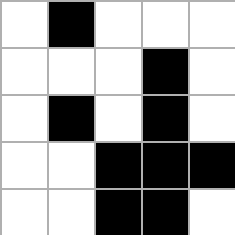[["white", "black", "white", "white", "white"], ["white", "white", "white", "black", "white"], ["white", "black", "white", "black", "white"], ["white", "white", "black", "black", "black"], ["white", "white", "black", "black", "white"]]